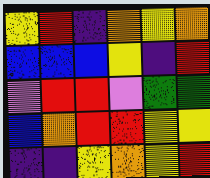[["yellow", "red", "indigo", "orange", "yellow", "orange"], ["blue", "blue", "blue", "yellow", "indigo", "red"], ["violet", "red", "red", "violet", "green", "green"], ["blue", "orange", "red", "red", "yellow", "yellow"], ["indigo", "indigo", "yellow", "orange", "yellow", "red"]]